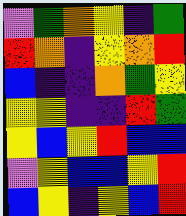[["violet", "green", "orange", "yellow", "indigo", "green"], ["red", "orange", "indigo", "yellow", "orange", "red"], ["blue", "indigo", "indigo", "orange", "green", "yellow"], ["yellow", "yellow", "indigo", "indigo", "red", "green"], ["yellow", "blue", "yellow", "red", "blue", "blue"], ["violet", "yellow", "blue", "blue", "yellow", "red"], ["blue", "yellow", "indigo", "yellow", "blue", "red"]]